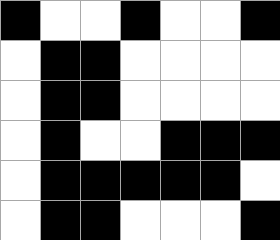[["black", "white", "white", "black", "white", "white", "black"], ["white", "black", "black", "white", "white", "white", "white"], ["white", "black", "black", "white", "white", "white", "white"], ["white", "black", "white", "white", "black", "black", "black"], ["white", "black", "black", "black", "black", "black", "white"], ["white", "black", "black", "white", "white", "white", "black"]]